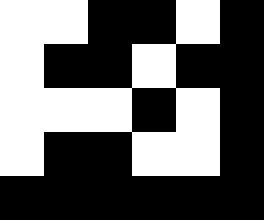[["white", "white", "black", "black", "white", "black"], ["white", "black", "black", "white", "black", "black"], ["white", "white", "white", "black", "white", "black"], ["white", "black", "black", "white", "white", "black"], ["black", "black", "black", "black", "black", "black"]]